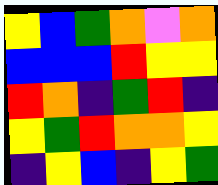[["yellow", "blue", "green", "orange", "violet", "orange"], ["blue", "blue", "blue", "red", "yellow", "yellow"], ["red", "orange", "indigo", "green", "red", "indigo"], ["yellow", "green", "red", "orange", "orange", "yellow"], ["indigo", "yellow", "blue", "indigo", "yellow", "green"]]